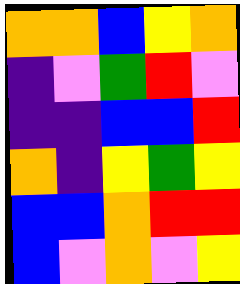[["orange", "orange", "blue", "yellow", "orange"], ["indigo", "violet", "green", "red", "violet"], ["indigo", "indigo", "blue", "blue", "red"], ["orange", "indigo", "yellow", "green", "yellow"], ["blue", "blue", "orange", "red", "red"], ["blue", "violet", "orange", "violet", "yellow"]]